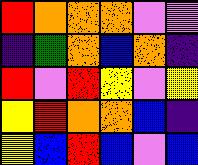[["red", "orange", "orange", "orange", "violet", "violet"], ["indigo", "green", "orange", "blue", "orange", "indigo"], ["red", "violet", "red", "yellow", "violet", "yellow"], ["yellow", "red", "orange", "orange", "blue", "indigo"], ["yellow", "blue", "red", "blue", "violet", "blue"]]